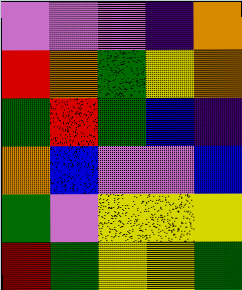[["violet", "violet", "violet", "indigo", "orange"], ["red", "orange", "green", "yellow", "orange"], ["green", "red", "green", "blue", "indigo"], ["orange", "blue", "violet", "violet", "blue"], ["green", "violet", "yellow", "yellow", "yellow"], ["red", "green", "yellow", "yellow", "green"]]